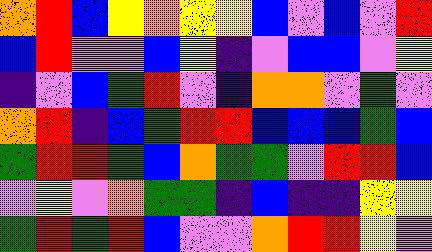[["orange", "red", "blue", "yellow", "orange", "yellow", "yellow", "blue", "violet", "blue", "violet", "red"], ["blue", "red", "violet", "violet", "blue", "yellow", "indigo", "violet", "blue", "blue", "violet", "yellow"], ["indigo", "violet", "blue", "green", "red", "violet", "indigo", "orange", "orange", "violet", "green", "violet"], ["orange", "red", "indigo", "blue", "green", "red", "red", "blue", "blue", "blue", "green", "blue"], ["green", "red", "red", "green", "blue", "orange", "green", "green", "violet", "red", "red", "blue"], ["violet", "yellow", "violet", "orange", "green", "green", "indigo", "blue", "indigo", "indigo", "yellow", "yellow"], ["green", "red", "green", "red", "blue", "violet", "violet", "orange", "red", "red", "yellow", "violet"]]